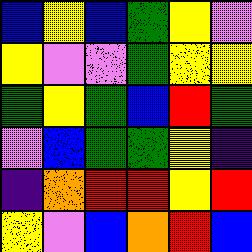[["blue", "yellow", "blue", "green", "yellow", "violet"], ["yellow", "violet", "violet", "green", "yellow", "yellow"], ["green", "yellow", "green", "blue", "red", "green"], ["violet", "blue", "green", "green", "yellow", "indigo"], ["indigo", "orange", "red", "red", "yellow", "red"], ["yellow", "violet", "blue", "orange", "red", "blue"]]